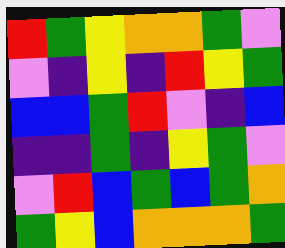[["red", "green", "yellow", "orange", "orange", "green", "violet"], ["violet", "indigo", "yellow", "indigo", "red", "yellow", "green"], ["blue", "blue", "green", "red", "violet", "indigo", "blue"], ["indigo", "indigo", "green", "indigo", "yellow", "green", "violet"], ["violet", "red", "blue", "green", "blue", "green", "orange"], ["green", "yellow", "blue", "orange", "orange", "orange", "green"]]